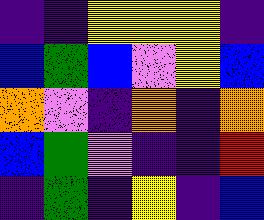[["indigo", "indigo", "yellow", "yellow", "yellow", "indigo"], ["blue", "green", "blue", "violet", "yellow", "blue"], ["orange", "violet", "indigo", "orange", "indigo", "orange"], ["blue", "green", "violet", "indigo", "indigo", "red"], ["indigo", "green", "indigo", "yellow", "indigo", "blue"]]